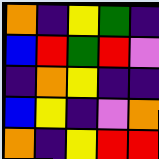[["orange", "indigo", "yellow", "green", "indigo"], ["blue", "red", "green", "red", "violet"], ["indigo", "orange", "yellow", "indigo", "indigo"], ["blue", "yellow", "indigo", "violet", "orange"], ["orange", "indigo", "yellow", "red", "red"]]